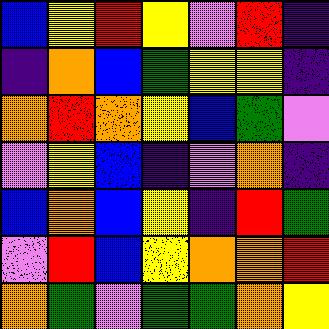[["blue", "yellow", "red", "yellow", "violet", "red", "indigo"], ["indigo", "orange", "blue", "green", "yellow", "yellow", "indigo"], ["orange", "red", "orange", "yellow", "blue", "green", "violet"], ["violet", "yellow", "blue", "indigo", "violet", "orange", "indigo"], ["blue", "orange", "blue", "yellow", "indigo", "red", "green"], ["violet", "red", "blue", "yellow", "orange", "orange", "red"], ["orange", "green", "violet", "green", "green", "orange", "yellow"]]